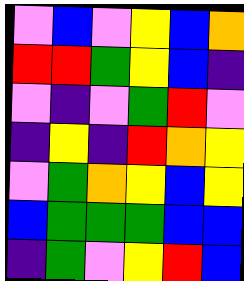[["violet", "blue", "violet", "yellow", "blue", "orange"], ["red", "red", "green", "yellow", "blue", "indigo"], ["violet", "indigo", "violet", "green", "red", "violet"], ["indigo", "yellow", "indigo", "red", "orange", "yellow"], ["violet", "green", "orange", "yellow", "blue", "yellow"], ["blue", "green", "green", "green", "blue", "blue"], ["indigo", "green", "violet", "yellow", "red", "blue"]]